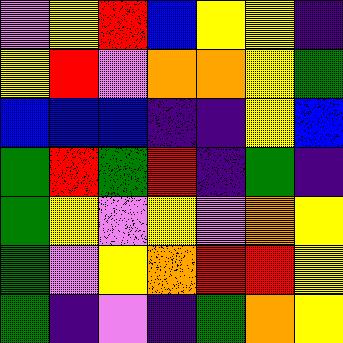[["violet", "yellow", "red", "blue", "yellow", "yellow", "indigo"], ["yellow", "red", "violet", "orange", "orange", "yellow", "green"], ["blue", "blue", "blue", "indigo", "indigo", "yellow", "blue"], ["green", "red", "green", "red", "indigo", "green", "indigo"], ["green", "yellow", "violet", "yellow", "violet", "orange", "yellow"], ["green", "violet", "yellow", "orange", "red", "red", "yellow"], ["green", "indigo", "violet", "indigo", "green", "orange", "yellow"]]